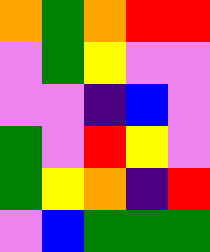[["orange", "green", "orange", "red", "red"], ["violet", "green", "yellow", "violet", "violet"], ["violet", "violet", "indigo", "blue", "violet"], ["green", "violet", "red", "yellow", "violet"], ["green", "yellow", "orange", "indigo", "red"], ["violet", "blue", "green", "green", "green"]]